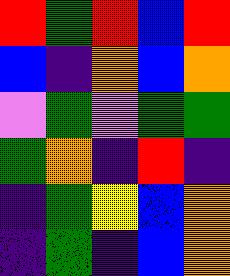[["red", "green", "red", "blue", "red"], ["blue", "indigo", "orange", "blue", "orange"], ["violet", "green", "violet", "green", "green"], ["green", "orange", "indigo", "red", "indigo"], ["indigo", "green", "yellow", "blue", "orange"], ["indigo", "green", "indigo", "blue", "orange"]]